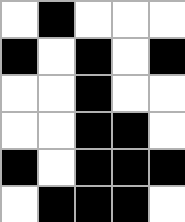[["white", "black", "white", "white", "white"], ["black", "white", "black", "white", "black"], ["white", "white", "black", "white", "white"], ["white", "white", "black", "black", "white"], ["black", "white", "black", "black", "black"], ["white", "black", "black", "black", "white"]]